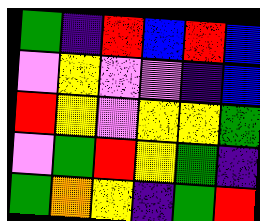[["green", "indigo", "red", "blue", "red", "blue"], ["violet", "yellow", "violet", "violet", "indigo", "blue"], ["red", "yellow", "violet", "yellow", "yellow", "green"], ["violet", "green", "red", "yellow", "green", "indigo"], ["green", "orange", "yellow", "indigo", "green", "red"]]